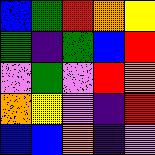[["blue", "green", "red", "orange", "yellow"], ["green", "indigo", "green", "blue", "red"], ["violet", "green", "violet", "red", "orange"], ["orange", "yellow", "violet", "indigo", "red"], ["blue", "blue", "orange", "indigo", "violet"]]